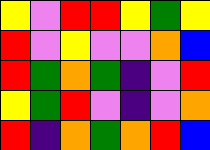[["yellow", "violet", "red", "red", "yellow", "green", "yellow"], ["red", "violet", "yellow", "violet", "violet", "orange", "blue"], ["red", "green", "orange", "green", "indigo", "violet", "red"], ["yellow", "green", "red", "violet", "indigo", "violet", "orange"], ["red", "indigo", "orange", "green", "orange", "red", "blue"]]